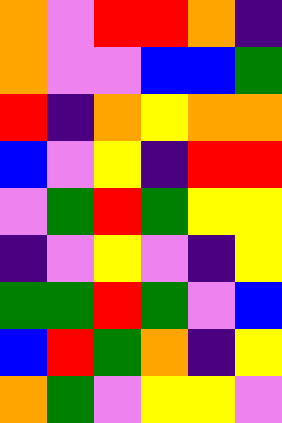[["orange", "violet", "red", "red", "orange", "indigo"], ["orange", "violet", "violet", "blue", "blue", "green"], ["red", "indigo", "orange", "yellow", "orange", "orange"], ["blue", "violet", "yellow", "indigo", "red", "red"], ["violet", "green", "red", "green", "yellow", "yellow"], ["indigo", "violet", "yellow", "violet", "indigo", "yellow"], ["green", "green", "red", "green", "violet", "blue"], ["blue", "red", "green", "orange", "indigo", "yellow"], ["orange", "green", "violet", "yellow", "yellow", "violet"]]